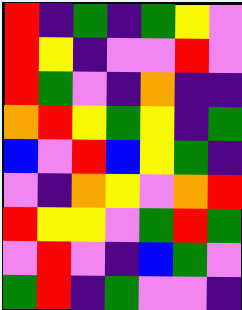[["red", "indigo", "green", "indigo", "green", "yellow", "violet"], ["red", "yellow", "indigo", "violet", "violet", "red", "violet"], ["red", "green", "violet", "indigo", "orange", "indigo", "indigo"], ["orange", "red", "yellow", "green", "yellow", "indigo", "green"], ["blue", "violet", "red", "blue", "yellow", "green", "indigo"], ["violet", "indigo", "orange", "yellow", "violet", "orange", "red"], ["red", "yellow", "yellow", "violet", "green", "red", "green"], ["violet", "red", "violet", "indigo", "blue", "green", "violet"], ["green", "red", "indigo", "green", "violet", "violet", "indigo"]]